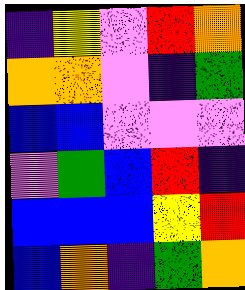[["indigo", "yellow", "violet", "red", "orange"], ["orange", "orange", "violet", "indigo", "green"], ["blue", "blue", "violet", "violet", "violet"], ["violet", "green", "blue", "red", "indigo"], ["blue", "blue", "blue", "yellow", "red"], ["blue", "orange", "indigo", "green", "orange"]]